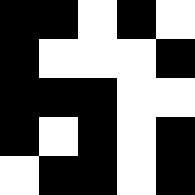[["black", "black", "white", "black", "white"], ["black", "white", "white", "white", "black"], ["black", "black", "black", "white", "white"], ["black", "white", "black", "white", "black"], ["white", "black", "black", "white", "black"]]